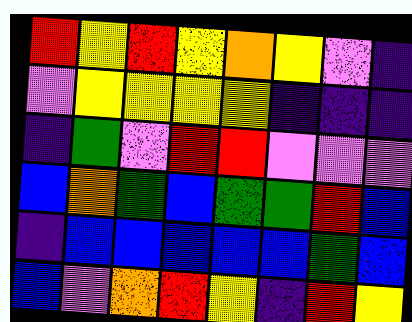[["red", "yellow", "red", "yellow", "orange", "yellow", "violet", "indigo"], ["violet", "yellow", "yellow", "yellow", "yellow", "indigo", "indigo", "indigo"], ["indigo", "green", "violet", "red", "red", "violet", "violet", "violet"], ["blue", "orange", "green", "blue", "green", "green", "red", "blue"], ["indigo", "blue", "blue", "blue", "blue", "blue", "green", "blue"], ["blue", "violet", "orange", "red", "yellow", "indigo", "red", "yellow"]]